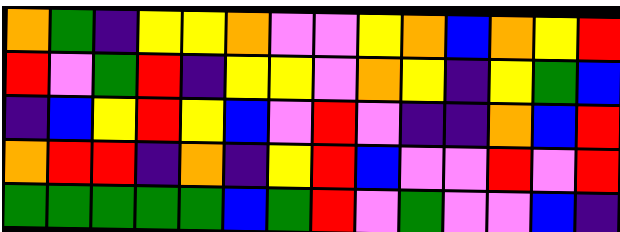[["orange", "green", "indigo", "yellow", "yellow", "orange", "violet", "violet", "yellow", "orange", "blue", "orange", "yellow", "red"], ["red", "violet", "green", "red", "indigo", "yellow", "yellow", "violet", "orange", "yellow", "indigo", "yellow", "green", "blue"], ["indigo", "blue", "yellow", "red", "yellow", "blue", "violet", "red", "violet", "indigo", "indigo", "orange", "blue", "red"], ["orange", "red", "red", "indigo", "orange", "indigo", "yellow", "red", "blue", "violet", "violet", "red", "violet", "red"], ["green", "green", "green", "green", "green", "blue", "green", "red", "violet", "green", "violet", "violet", "blue", "indigo"]]